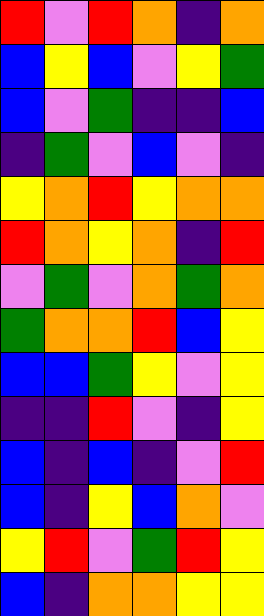[["red", "violet", "red", "orange", "indigo", "orange"], ["blue", "yellow", "blue", "violet", "yellow", "green"], ["blue", "violet", "green", "indigo", "indigo", "blue"], ["indigo", "green", "violet", "blue", "violet", "indigo"], ["yellow", "orange", "red", "yellow", "orange", "orange"], ["red", "orange", "yellow", "orange", "indigo", "red"], ["violet", "green", "violet", "orange", "green", "orange"], ["green", "orange", "orange", "red", "blue", "yellow"], ["blue", "blue", "green", "yellow", "violet", "yellow"], ["indigo", "indigo", "red", "violet", "indigo", "yellow"], ["blue", "indigo", "blue", "indigo", "violet", "red"], ["blue", "indigo", "yellow", "blue", "orange", "violet"], ["yellow", "red", "violet", "green", "red", "yellow"], ["blue", "indigo", "orange", "orange", "yellow", "yellow"]]